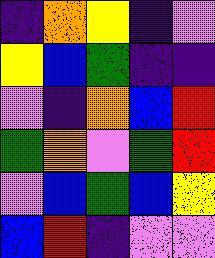[["indigo", "orange", "yellow", "indigo", "violet"], ["yellow", "blue", "green", "indigo", "indigo"], ["violet", "indigo", "orange", "blue", "red"], ["green", "orange", "violet", "green", "red"], ["violet", "blue", "green", "blue", "yellow"], ["blue", "red", "indigo", "violet", "violet"]]